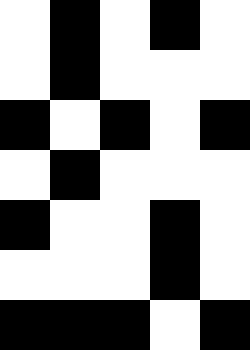[["white", "black", "white", "black", "white"], ["white", "black", "white", "white", "white"], ["black", "white", "black", "white", "black"], ["white", "black", "white", "white", "white"], ["black", "white", "white", "black", "white"], ["white", "white", "white", "black", "white"], ["black", "black", "black", "white", "black"]]